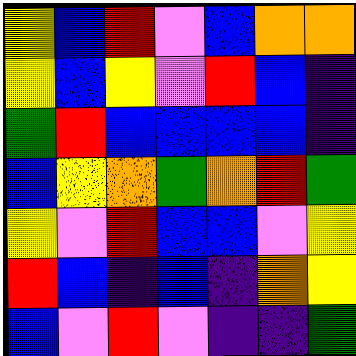[["yellow", "blue", "red", "violet", "blue", "orange", "orange"], ["yellow", "blue", "yellow", "violet", "red", "blue", "indigo"], ["green", "red", "blue", "blue", "blue", "blue", "indigo"], ["blue", "yellow", "orange", "green", "orange", "red", "green"], ["yellow", "violet", "red", "blue", "blue", "violet", "yellow"], ["red", "blue", "indigo", "blue", "indigo", "orange", "yellow"], ["blue", "violet", "red", "violet", "indigo", "indigo", "green"]]